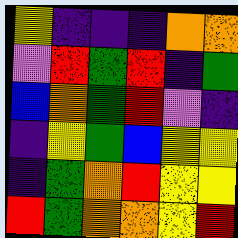[["yellow", "indigo", "indigo", "indigo", "orange", "orange"], ["violet", "red", "green", "red", "indigo", "green"], ["blue", "orange", "green", "red", "violet", "indigo"], ["indigo", "yellow", "green", "blue", "yellow", "yellow"], ["indigo", "green", "orange", "red", "yellow", "yellow"], ["red", "green", "orange", "orange", "yellow", "red"]]